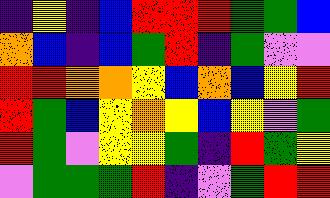[["indigo", "yellow", "indigo", "blue", "red", "red", "red", "green", "green", "blue"], ["orange", "blue", "indigo", "blue", "green", "red", "indigo", "green", "violet", "violet"], ["red", "red", "orange", "orange", "yellow", "blue", "orange", "blue", "yellow", "red"], ["red", "green", "blue", "yellow", "orange", "yellow", "blue", "yellow", "violet", "green"], ["red", "green", "violet", "yellow", "yellow", "green", "indigo", "red", "green", "yellow"], ["violet", "green", "green", "green", "red", "indigo", "violet", "green", "red", "red"]]